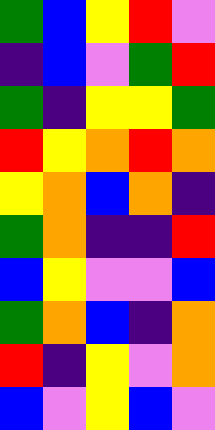[["green", "blue", "yellow", "red", "violet"], ["indigo", "blue", "violet", "green", "red"], ["green", "indigo", "yellow", "yellow", "green"], ["red", "yellow", "orange", "red", "orange"], ["yellow", "orange", "blue", "orange", "indigo"], ["green", "orange", "indigo", "indigo", "red"], ["blue", "yellow", "violet", "violet", "blue"], ["green", "orange", "blue", "indigo", "orange"], ["red", "indigo", "yellow", "violet", "orange"], ["blue", "violet", "yellow", "blue", "violet"]]